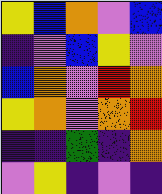[["yellow", "blue", "orange", "violet", "blue"], ["indigo", "violet", "blue", "yellow", "violet"], ["blue", "orange", "violet", "red", "orange"], ["yellow", "orange", "violet", "orange", "red"], ["indigo", "indigo", "green", "indigo", "orange"], ["violet", "yellow", "indigo", "violet", "indigo"]]